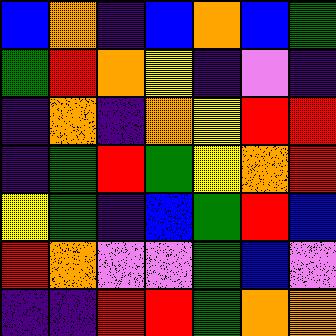[["blue", "orange", "indigo", "blue", "orange", "blue", "green"], ["green", "red", "orange", "yellow", "indigo", "violet", "indigo"], ["indigo", "orange", "indigo", "orange", "yellow", "red", "red"], ["indigo", "green", "red", "green", "yellow", "orange", "red"], ["yellow", "green", "indigo", "blue", "green", "red", "blue"], ["red", "orange", "violet", "violet", "green", "blue", "violet"], ["indigo", "indigo", "red", "red", "green", "orange", "orange"]]